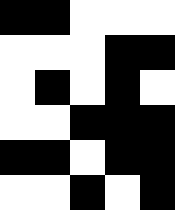[["black", "black", "white", "white", "white"], ["white", "white", "white", "black", "black"], ["white", "black", "white", "black", "white"], ["white", "white", "black", "black", "black"], ["black", "black", "white", "black", "black"], ["white", "white", "black", "white", "black"]]